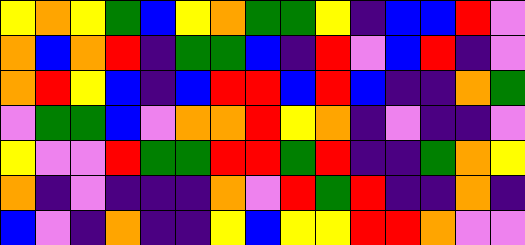[["yellow", "orange", "yellow", "green", "blue", "yellow", "orange", "green", "green", "yellow", "indigo", "blue", "blue", "red", "violet"], ["orange", "blue", "orange", "red", "indigo", "green", "green", "blue", "indigo", "red", "violet", "blue", "red", "indigo", "violet"], ["orange", "red", "yellow", "blue", "indigo", "blue", "red", "red", "blue", "red", "blue", "indigo", "indigo", "orange", "green"], ["violet", "green", "green", "blue", "violet", "orange", "orange", "red", "yellow", "orange", "indigo", "violet", "indigo", "indigo", "violet"], ["yellow", "violet", "violet", "red", "green", "green", "red", "red", "green", "red", "indigo", "indigo", "green", "orange", "yellow"], ["orange", "indigo", "violet", "indigo", "indigo", "indigo", "orange", "violet", "red", "green", "red", "indigo", "indigo", "orange", "indigo"], ["blue", "violet", "indigo", "orange", "indigo", "indigo", "yellow", "blue", "yellow", "yellow", "red", "red", "orange", "violet", "violet"]]